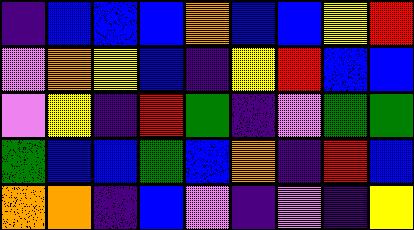[["indigo", "blue", "blue", "blue", "orange", "blue", "blue", "yellow", "red"], ["violet", "orange", "yellow", "blue", "indigo", "yellow", "red", "blue", "blue"], ["violet", "yellow", "indigo", "red", "green", "indigo", "violet", "green", "green"], ["green", "blue", "blue", "green", "blue", "orange", "indigo", "red", "blue"], ["orange", "orange", "indigo", "blue", "violet", "indigo", "violet", "indigo", "yellow"]]